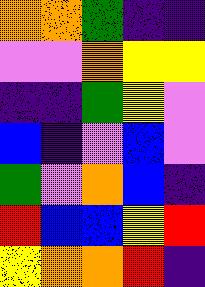[["orange", "orange", "green", "indigo", "indigo"], ["violet", "violet", "orange", "yellow", "yellow"], ["indigo", "indigo", "green", "yellow", "violet"], ["blue", "indigo", "violet", "blue", "violet"], ["green", "violet", "orange", "blue", "indigo"], ["red", "blue", "blue", "yellow", "red"], ["yellow", "orange", "orange", "red", "indigo"]]